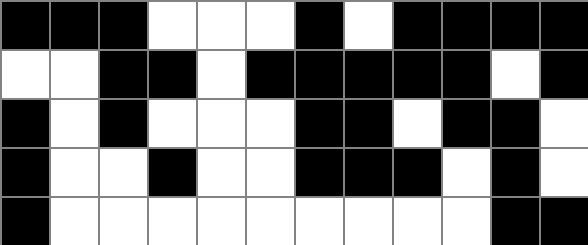[["black", "black", "black", "white", "white", "white", "black", "white", "black", "black", "black", "black"], ["white", "white", "black", "black", "white", "black", "black", "black", "black", "black", "white", "black"], ["black", "white", "black", "white", "white", "white", "black", "black", "white", "black", "black", "white"], ["black", "white", "white", "black", "white", "white", "black", "black", "black", "white", "black", "white"], ["black", "white", "white", "white", "white", "white", "white", "white", "white", "white", "black", "black"]]